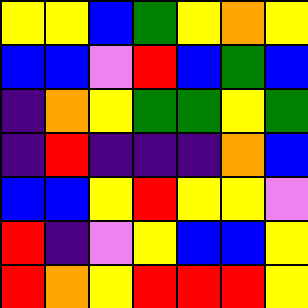[["yellow", "yellow", "blue", "green", "yellow", "orange", "yellow"], ["blue", "blue", "violet", "red", "blue", "green", "blue"], ["indigo", "orange", "yellow", "green", "green", "yellow", "green"], ["indigo", "red", "indigo", "indigo", "indigo", "orange", "blue"], ["blue", "blue", "yellow", "red", "yellow", "yellow", "violet"], ["red", "indigo", "violet", "yellow", "blue", "blue", "yellow"], ["red", "orange", "yellow", "red", "red", "red", "yellow"]]